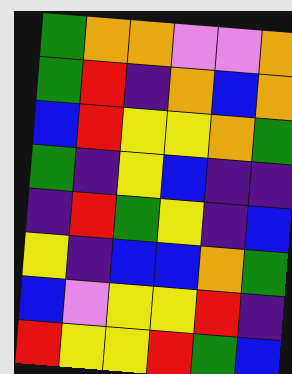[["green", "orange", "orange", "violet", "violet", "orange"], ["green", "red", "indigo", "orange", "blue", "orange"], ["blue", "red", "yellow", "yellow", "orange", "green"], ["green", "indigo", "yellow", "blue", "indigo", "indigo"], ["indigo", "red", "green", "yellow", "indigo", "blue"], ["yellow", "indigo", "blue", "blue", "orange", "green"], ["blue", "violet", "yellow", "yellow", "red", "indigo"], ["red", "yellow", "yellow", "red", "green", "blue"]]